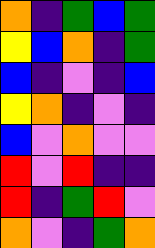[["orange", "indigo", "green", "blue", "green"], ["yellow", "blue", "orange", "indigo", "green"], ["blue", "indigo", "violet", "indigo", "blue"], ["yellow", "orange", "indigo", "violet", "indigo"], ["blue", "violet", "orange", "violet", "violet"], ["red", "violet", "red", "indigo", "indigo"], ["red", "indigo", "green", "red", "violet"], ["orange", "violet", "indigo", "green", "orange"]]